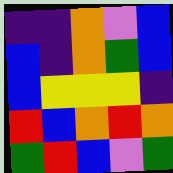[["indigo", "indigo", "orange", "violet", "blue"], ["blue", "indigo", "orange", "green", "blue"], ["blue", "yellow", "yellow", "yellow", "indigo"], ["red", "blue", "orange", "red", "orange"], ["green", "red", "blue", "violet", "green"]]